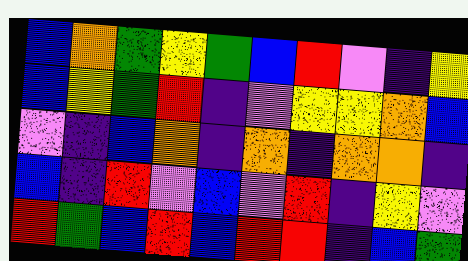[["blue", "orange", "green", "yellow", "green", "blue", "red", "violet", "indigo", "yellow"], ["blue", "yellow", "green", "red", "indigo", "violet", "yellow", "yellow", "orange", "blue"], ["violet", "indigo", "blue", "orange", "indigo", "orange", "indigo", "orange", "orange", "indigo"], ["blue", "indigo", "red", "violet", "blue", "violet", "red", "indigo", "yellow", "violet"], ["red", "green", "blue", "red", "blue", "red", "red", "indigo", "blue", "green"]]